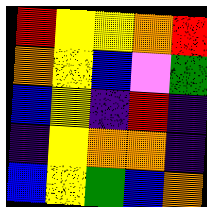[["red", "yellow", "yellow", "orange", "red"], ["orange", "yellow", "blue", "violet", "green"], ["blue", "yellow", "indigo", "red", "indigo"], ["indigo", "yellow", "orange", "orange", "indigo"], ["blue", "yellow", "green", "blue", "orange"]]